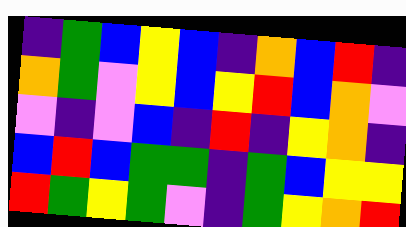[["indigo", "green", "blue", "yellow", "blue", "indigo", "orange", "blue", "red", "indigo"], ["orange", "green", "violet", "yellow", "blue", "yellow", "red", "blue", "orange", "violet"], ["violet", "indigo", "violet", "blue", "indigo", "red", "indigo", "yellow", "orange", "indigo"], ["blue", "red", "blue", "green", "green", "indigo", "green", "blue", "yellow", "yellow"], ["red", "green", "yellow", "green", "violet", "indigo", "green", "yellow", "orange", "red"]]